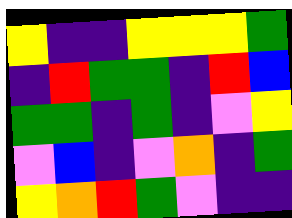[["yellow", "indigo", "indigo", "yellow", "yellow", "yellow", "green"], ["indigo", "red", "green", "green", "indigo", "red", "blue"], ["green", "green", "indigo", "green", "indigo", "violet", "yellow"], ["violet", "blue", "indigo", "violet", "orange", "indigo", "green"], ["yellow", "orange", "red", "green", "violet", "indigo", "indigo"]]